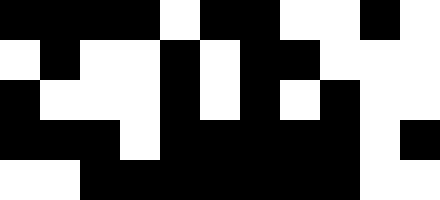[["black", "black", "black", "black", "white", "black", "black", "white", "white", "black", "white"], ["white", "black", "white", "white", "black", "white", "black", "black", "white", "white", "white"], ["black", "white", "white", "white", "black", "white", "black", "white", "black", "white", "white"], ["black", "black", "black", "white", "black", "black", "black", "black", "black", "white", "black"], ["white", "white", "black", "black", "black", "black", "black", "black", "black", "white", "white"]]